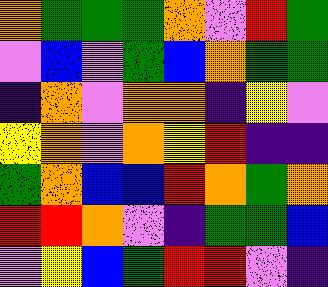[["orange", "green", "green", "green", "orange", "violet", "red", "green"], ["violet", "blue", "violet", "green", "blue", "orange", "green", "green"], ["indigo", "orange", "violet", "orange", "orange", "indigo", "yellow", "violet"], ["yellow", "orange", "violet", "orange", "yellow", "red", "indigo", "indigo"], ["green", "orange", "blue", "blue", "red", "orange", "green", "orange"], ["red", "red", "orange", "violet", "indigo", "green", "green", "blue"], ["violet", "yellow", "blue", "green", "red", "red", "violet", "indigo"]]